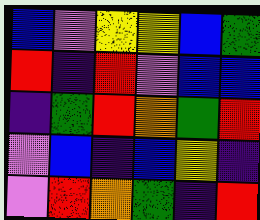[["blue", "violet", "yellow", "yellow", "blue", "green"], ["red", "indigo", "red", "violet", "blue", "blue"], ["indigo", "green", "red", "orange", "green", "red"], ["violet", "blue", "indigo", "blue", "yellow", "indigo"], ["violet", "red", "orange", "green", "indigo", "red"]]